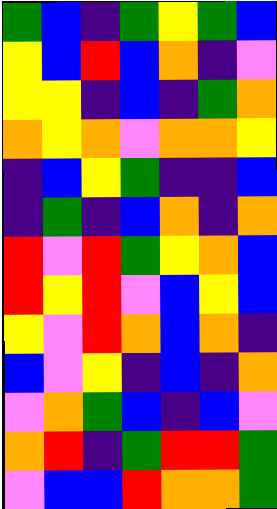[["green", "blue", "indigo", "green", "yellow", "green", "blue"], ["yellow", "blue", "red", "blue", "orange", "indigo", "violet"], ["yellow", "yellow", "indigo", "blue", "indigo", "green", "orange"], ["orange", "yellow", "orange", "violet", "orange", "orange", "yellow"], ["indigo", "blue", "yellow", "green", "indigo", "indigo", "blue"], ["indigo", "green", "indigo", "blue", "orange", "indigo", "orange"], ["red", "violet", "red", "green", "yellow", "orange", "blue"], ["red", "yellow", "red", "violet", "blue", "yellow", "blue"], ["yellow", "violet", "red", "orange", "blue", "orange", "indigo"], ["blue", "violet", "yellow", "indigo", "blue", "indigo", "orange"], ["violet", "orange", "green", "blue", "indigo", "blue", "violet"], ["orange", "red", "indigo", "green", "red", "red", "green"], ["violet", "blue", "blue", "red", "orange", "orange", "green"]]